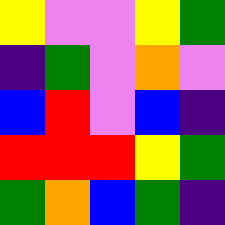[["yellow", "violet", "violet", "yellow", "green"], ["indigo", "green", "violet", "orange", "violet"], ["blue", "red", "violet", "blue", "indigo"], ["red", "red", "red", "yellow", "green"], ["green", "orange", "blue", "green", "indigo"]]